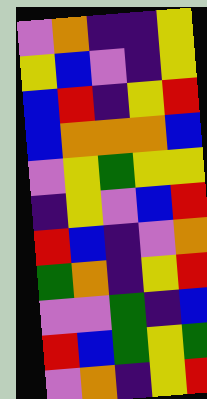[["violet", "orange", "indigo", "indigo", "yellow"], ["yellow", "blue", "violet", "indigo", "yellow"], ["blue", "red", "indigo", "yellow", "red"], ["blue", "orange", "orange", "orange", "blue"], ["violet", "yellow", "green", "yellow", "yellow"], ["indigo", "yellow", "violet", "blue", "red"], ["red", "blue", "indigo", "violet", "orange"], ["green", "orange", "indigo", "yellow", "red"], ["violet", "violet", "green", "indigo", "blue"], ["red", "blue", "green", "yellow", "green"], ["violet", "orange", "indigo", "yellow", "red"]]